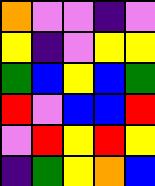[["orange", "violet", "violet", "indigo", "violet"], ["yellow", "indigo", "violet", "yellow", "yellow"], ["green", "blue", "yellow", "blue", "green"], ["red", "violet", "blue", "blue", "red"], ["violet", "red", "yellow", "red", "yellow"], ["indigo", "green", "yellow", "orange", "blue"]]